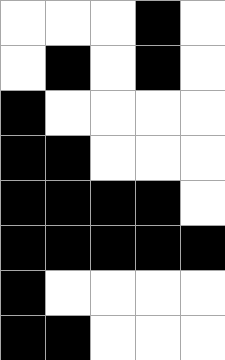[["white", "white", "white", "black", "white"], ["white", "black", "white", "black", "white"], ["black", "white", "white", "white", "white"], ["black", "black", "white", "white", "white"], ["black", "black", "black", "black", "white"], ["black", "black", "black", "black", "black"], ["black", "white", "white", "white", "white"], ["black", "black", "white", "white", "white"]]